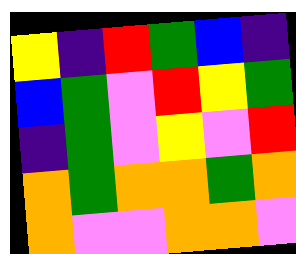[["yellow", "indigo", "red", "green", "blue", "indigo"], ["blue", "green", "violet", "red", "yellow", "green"], ["indigo", "green", "violet", "yellow", "violet", "red"], ["orange", "green", "orange", "orange", "green", "orange"], ["orange", "violet", "violet", "orange", "orange", "violet"]]